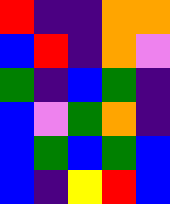[["red", "indigo", "indigo", "orange", "orange"], ["blue", "red", "indigo", "orange", "violet"], ["green", "indigo", "blue", "green", "indigo"], ["blue", "violet", "green", "orange", "indigo"], ["blue", "green", "blue", "green", "blue"], ["blue", "indigo", "yellow", "red", "blue"]]